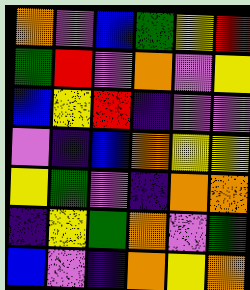[["orange", "violet", "blue", "green", "yellow", "red"], ["green", "red", "violet", "orange", "violet", "yellow"], ["blue", "yellow", "red", "indigo", "violet", "violet"], ["violet", "indigo", "blue", "orange", "yellow", "yellow"], ["yellow", "green", "violet", "indigo", "orange", "orange"], ["indigo", "yellow", "green", "orange", "violet", "green"], ["blue", "violet", "indigo", "orange", "yellow", "orange"]]